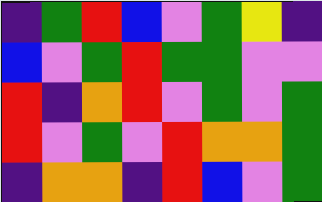[["indigo", "green", "red", "blue", "violet", "green", "yellow", "indigo"], ["blue", "violet", "green", "red", "green", "green", "violet", "violet"], ["red", "indigo", "orange", "red", "violet", "green", "violet", "green"], ["red", "violet", "green", "violet", "red", "orange", "orange", "green"], ["indigo", "orange", "orange", "indigo", "red", "blue", "violet", "green"]]